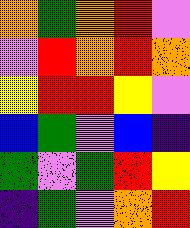[["orange", "green", "orange", "red", "violet"], ["violet", "red", "orange", "red", "orange"], ["yellow", "red", "red", "yellow", "violet"], ["blue", "green", "violet", "blue", "indigo"], ["green", "violet", "green", "red", "yellow"], ["indigo", "green", "violet", "orange", "red"]]